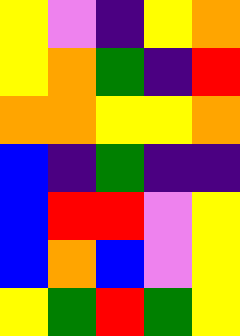[["yellow", "violet", "indigo", "yellow", "orange"], ["yellow", "orange", "green", "indigo", "red"], ["orange", "orange", "yellow", "yellow", "orange"], ["blue", "indigo", "green", "indigo", "indigo"], ["blue", "red", "red", "violet", "yellow"], ["blue", "orange", "blue", "violet", "yellow"], ["yellow", "green", "red", "green", "yellow"]]